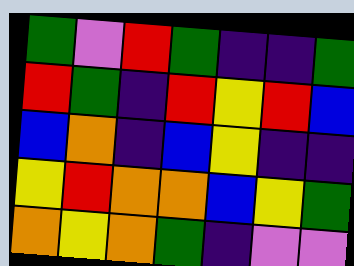[["green", "violet", "red", "green", "indigo", "indigo", "green"], ["red", "green", "indigo", "red", "yellow", "red", "blue"], ["blue", "orange", "indigo", "blue", "yellow", "indigo", "indigo"], ["yellow", "red", "orange", "orange", "blue", "yellow", "green"], ["orange", "yellow", "orange", "green", "indigo", "violet", "violet"]]